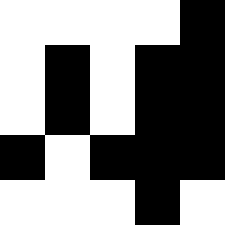[["white", "white", "white", "white", "black"], ["white", "black", "white", "black", "black"], ["white", "black", "white", "black", "black"], ["black", "white", "black", "black", "black"], ["white", "white", "white", "black", "white"]]